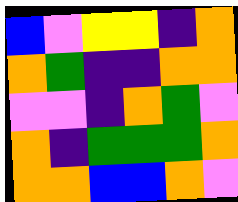[["blue", "violet", "yellow", "yellow", "indigo", "orange"], ["orange", "green", "indigo", "indigo", "orange", "orange"], ["violet", "violet", "indigo", "orange", "green", "violet"], ["orange", "indigo", "green", "green", "green", "orange"], ["orange", "orange", "blue", "blue", "orange", "violet"]]